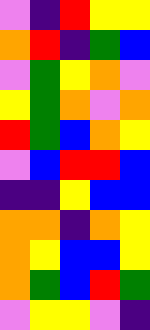[["violet", "indigo", "red", "yellow", "yellow"], ["orange", "red", "indigo", "green", "blue"], ["violet", "green", "yellow", "orange", "violet"], ["yellow", "green", "orange", "violet", "orange"], ["red", "green", "blue", "orange", "yellow"], ["violet", "blue", "red", "red", "blue"], ["indigo", "indigo", "yellow", "blue", "blue"], ["orange", "orange", "indigo", "orange", "yellow"], ["orange", "yellow", "blue", "blue", "yellow"], ["orange", "green", "blue", "red", "green"], ["violet", "yellow", "yellow", "violet", "indigo"]]